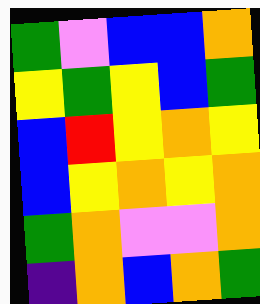[["green", "violet", "blue", "blue", "orange"], ["yellow", "green", "yellow", "blue", "green"], ["blue", "red", "yellow", "orange", "yellow"], ["blue", "yellow", "orange", "yellow", "orange"], ["green", "orange", "violet", "violet", "orange"], ["indigo", "orange", "blue", "orange", "green"]]